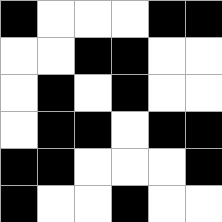[["black", "white", "white", "white", "black", "black"], ["white", "white", "black", "black", "white", "white"], ["white", "black", "white", "black", "white", "white"], ["white", "black", "black", "white", "black", "black"], ["black", "black", "white", "white", "white", "black"], ["black", "white", "white", "black", "white", "white"]]